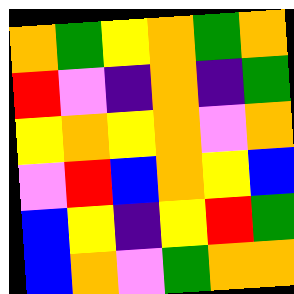[["orange", "green", "yellow", "orange", "green", "orange"], ["red", "violet", "indigo", "orange", "indigo", "green"], ["yellow", "orange", "yellow", "orange", "violet", "orange"], ["violet", "red", "blue", "orange", "yellow", "blue"], ["blue", "yellow", "indigo", "yellow", "red", "green"], ["blue", "orange", "violet", "green", "orange", "orange"]]